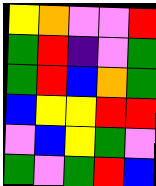[["yellow", "orange", "violet", "violet", "red"], ["green", "red", "indigo", "violet", "green"], ["green", "red", "blue", "orange", "green"], ["blue", "yellow", "yellow", "red", "red"], ["violet", "blue", "yellow", "green", "violet"], ["green", "violet", "green", "red", "blue"]]